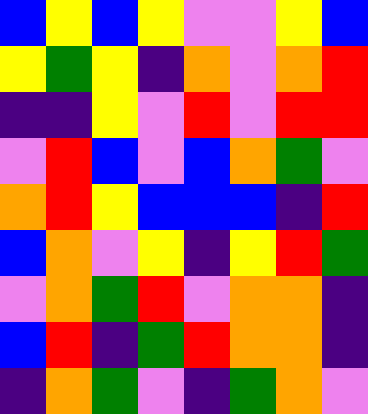[["blue", "yellow", "blue", "yellow", "violet", "violet", "yellow", "blue"], ["yellow", "green", "yellow", "indigo", "orange", "violet", "orange", "red"], ["indigo", "indigo", "yellow", "violet", "red", "violet", "red", "red"], ["violet", "red", "blue", "violet", "blue", "orange", "green", "violet"], ["orange", "red", "yellow", "blue", "blue", "blue", "indigo", "red"], ["blue", "orange", "violet", "yellow", "indigo", "yellow", "red", "green"], ["violet", "orange", "green", "red", "violet", "orange", "orange", "indigo"], ["blue", "red", "indigo", "green", "red", "orange", "orange", "indigo"], ["indigo", "orange", "green", "violet", "indigo", "green", "orange", "violet"]]